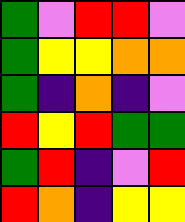[["green", "violet", "red", "red", "violet"], ["green", "yellow", "yellow", "orange", "orange"], ["green", "indigo", "orange", "indigo", "violet"], ["red", "yellow", "red", "green", "green"], ["green", "red", "indigo", "violet", "red"], ["red", "orange", "indigo", "yellow", "yellow"]]